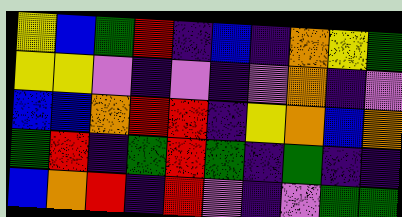[["yellow", "blue", "green", "red", "indigo", "blue", "indigo", "orange", "yellow", "green"], ["yellow", "yellow", "violet", "indigo", "violet", "indigo", "violet", "orange", "indigo", "violet"], ["blue", "blue", "orange", "red", "red", "indigo", "yellow", "orange", "blue", "orange"], ["green", "red", "indigo", "green", "red", "green", "indigo", "green", "indigo", "indigo"], ["blue", "orange", "red", "indigo", "red", "violet", "indigo", "violet", "green", "green"]]